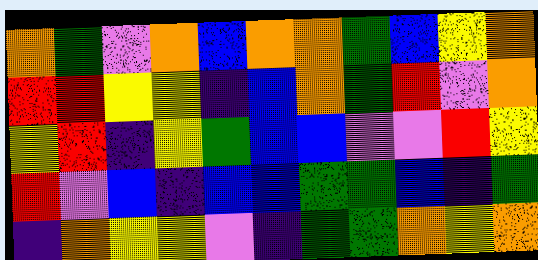[["orange", "green", "violet", "orange", "blue", "orange", "orange", "green", "blue", "yellow", "orange"], ["red", "red", "yellow", "yellow", "indigo", "blue", "orange", "green", "red", "violet", "orange"], ["yellow", "red", "indigo", "yellow", "green", "blue", "blue", "violet", "violet", "red", "yellow"], ["red", "violet", "blue", "indigo", "blue", "blue", "green", "green", "blue", "indigo", "green"], ["indigo", "orange", "yellow", "yellow", "violet", "indigo", "green", "green", "orange", "yellow", "orange"]]